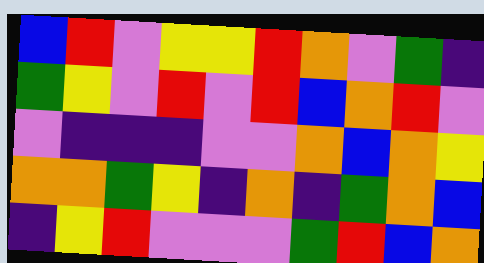[["blue", "red", "violet", "yellow", "yellow", "red", "orange", "violet", "green", "indigo"], ["green", "yellow", "violet", "red", "violet", "red", "blue", "orange", "red", "violet"], ["violet", "indigo", "indigo", "indigo", "violet", "violet", "orange", "blue", "orange", "yellow"], ["orange", "orange", "green", "yellow", "indigo", "orange", "indigo", "green", "orange", "blue"], ["indigo", "yellow", "red", "violet", "violet", "violet", "green", "red", "blue", "orange"]]